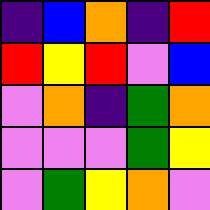[["indigo", "blue", "orange", "indigo", "red"], ["red", "yellow", "red", "violet", "blue"], ["violet", "orange", "indigo", "green", "orange"], ["violet", "violet", "violet", "green", "yellow"], ["violet", "green", "yellow", "orange", "violet"]]